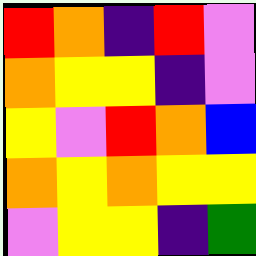[["red", "orange", "indigo", "red", "violet"], ["orange", "yellow", "yellow", "indigo", "violet"], ["yellow", "violet", "red", "orange", "blue"], ["orange", "yellow", "orange", "yellow", "yellow"], ["violet", "yellow", "yellow", "indigo", "green"]]